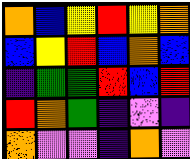[["orange", "blue", "yellow", "red", "yellow", "orange"], ["blue", "yellow", "red", "blue", "orange", "blue"], ["indigo", "green", "green", "red", "blue", "red"], ["red", "orange", "green", "indigo", "violet", "indigo"], ["orange", "violet", "violet", "indigo", "orange", "violet"]]